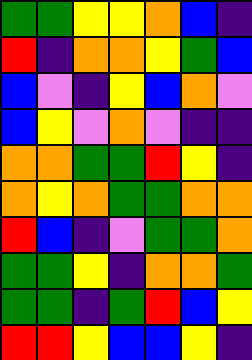[["green", "green", "yellow", "yellow", "orange", "blue", "indigo"], ["red", "indigo", "orange", "orange", "yellow", "green", "blue"], ["blue", "violet", "indigo", "yellow", "blue", "orange", "violet"], ["blue", "yellow", "violet", "orange", "violet", "indigo", "indigo"], ["orange", "orange", "green", "green", "red", "yellow", "indigo"], ["orange", "yellow", "orange", "green", "green", "orange", "orange"], ["red", "blue", "indigo", "violet", "green", "green", "orange"], ["green", "green", "yellow", "indigo", "orange", "orange", "green"], ["green", "green", "indigo", "green", "red", "blue", "yellow"], ["red", "red", "yellow", "blue", "blue", "yellow", "indigo"]]